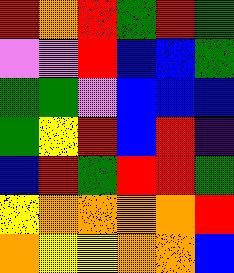[["red", "orange", "red", "green", "red", "green"], ["violet", "violet", "red", "blue", "blue", "green"], ["green", "green", "violet", "blue", "blue", "blue"], ["green", "yellow", "red", "blue", "red", "indigo"], ["blue", "red", "green", "red", "red", "green"], ["yellow", "orange", "orange", "orange", "orange", "red"], ["orange", "yellow", "yellow", "orange", "orange", "blue"]]